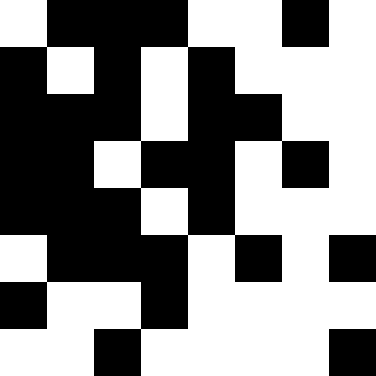[["white", "black", "black", "black", "white", "white", "black", "white"], ["black", "white", "black", "white", "black", "white", "white", "white"], ["black", "black", "black", "white", "black", "black", "white", "white"], ["black", "black", "white", "black", "black", "white", "black", "white"], ["black", "black", "black", "white", "black", "white", "white", "white"], ["white", "black", "black", "black", "white", "black", "white", "black"], ["black", "white", "white", "black", "white", "white", "white", "white"], ["white", "white", "black", "white", "white", "white", "white", "black"]]